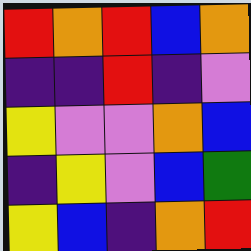[["red", "orange", "red", "blue", "orange"], ["indigo", "indigo", "red", "indigo", "violet"], ["yellow", "violet", "violet", "orange", "blue"], ["indigo", "yellow", "violet", "blue", "green"], ["yellow", "blue", "indigo", "orange", "red"]]